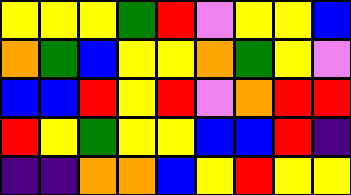[["yellow", "yellow", "yellow", "green", "red", "violet", "yellow", "yellow", "blue"], ["orange", "green", "blue", "yellow", "yellow", "orange", "green", "yellow", "violet"], ["blue", "blue", "red", "yellow", "red", "violet", "orange", "red", "red"], ["red", "yellow", "green", "yellow", "yellow", "blue", "blue", "red", "indigo"], ["indigo", "indigo", "orange", "orange", "blue", "yellow", "red", "yellow", "yellow"]]